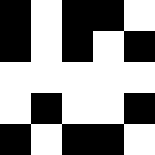[["black", "white", "black", "black", "white"], ["black", "white", "black", "white", "black"], ["white", "white", "white", "white", "white"], ["white", "black", "white", "white", "black"], ["black", "white", "black", "black", "white"]]